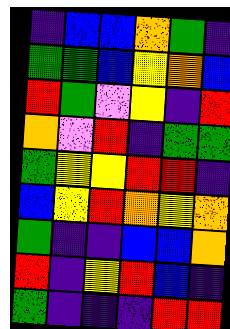[["indigo", "blue", "blue", "orange", "green", "indigo"], ["green", "green", "blue", "yellow", "orange", "blue"], ["red", "green", "violet", "yellow", "indigo", "red"], ["orange", "violet", "red", "indigo", "green", "green"], ["green", "yellow", "yellow", "red", "red", "indigo"], ["blue", "yellow", "red", "orange", "yellow", "orange"], ["green", "indigo", "indigo", "blue", "blue", "orange"], ["red", "indigo", "yellow", "red", "blue", "indigo"], ["green", "indigo", "indigo", "indigo", "red", "red"]]